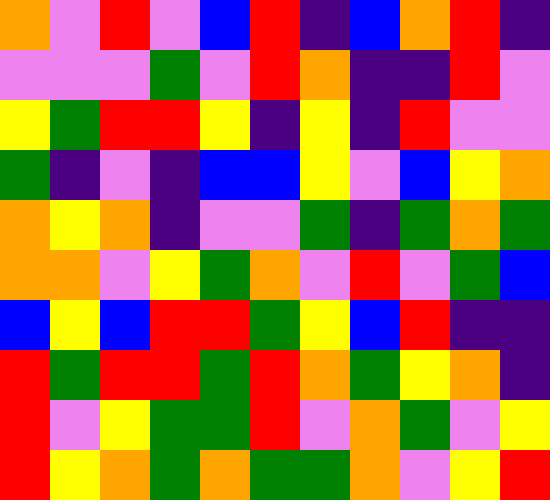[["orange", "violet", "red", "violet", "blue", "red", "indigo", "blue", "orange", "red", "indigo"], ["violet", "violet", "violet", "green", "violet", "red", "orange", "indigo", "indigo", "red", "violet"], ["yellow", "green", "red", "red", "yellow", "indigo", "yellow", "indigo", "red", "violet", "violet"], ["green", "indigo", "violet", "indigo", "blue", "blue", "yellow", "violet", "blue", "yellow", "orange"], ["orange", "yellow", "orange", "indigo", "violet", "violet", "green", "indigo", "green", "orange", "green"], ["orange", "orange", "violet", "yellow", "green", "orange", "violet", "red", "violet", "green", "blue"], ["blue", "yellow", "blue", "red", "red", "green", "yellow", "blue", "red", "indigo", "indigo"], ["red", "green", "red", "red", "green", "red", "orange", "green", "yellow", "orange", "indigo"], ["red", "violet", "yellow", "green", "green", "red", "violet", "orange", "green", "violet", "yellow"], ["red", "yellow", "orange", "green", "orange", "green", "green", "orange", "violet", "yellow", "red"]]